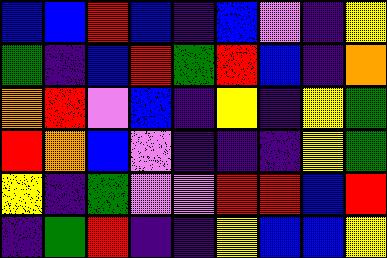[["blue", "blue", "red", "blue", "indigo", "blue", "violet", "indigo", "yellow"], ["green", "indigo", "blue", "red", "green", "red", "blue", "indigo", "orange"], ["orange", "red", "violet", "blue", "indigo", "yellow", "indigo", "yellow", "green"], ["red", "orange", "blue", "violet", "indigo", "indigo", "indigo", "yellow", "green"], ["yellow", "indigo", "green", "violet", "violet", "red", "red", "blue", "red"], ["indigo", "green", "red", "indigo", "indigo", "yellow", "blue", "blue", "yellow"]]